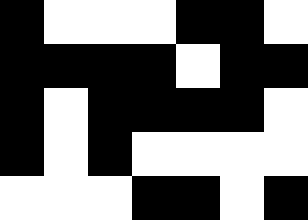[["black", "white", "white", "white", "black", "black", "white"], ["black", "black", "black", "black", "white", "black", "black"], ["black", "white", "black", "black", "black", "black", "white"], ["black", "white", "black", "white", "white", "white", "white"], ["white", "white", "white", "black", "black", "white", "black"]]